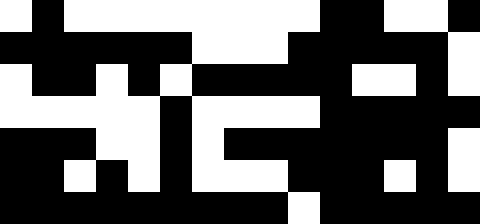[["white", "black", "white", "white", "white", "white", "white", "white", "white", "white", "black", "black", "white", "white", "black"], ["black", "black", "black", "black", "black", "black", "white", "white", "white", "black", "black", "black", "black", "black", "white"], ["white", "black", "black", "white", "black", "white", "black", "black", "black", "black", "black", "white", "white", "black", "white"], ["white", "white", "white", "white", "white", "black", "white", "white", "white", "white", "black", "black", "black", "black", "black"], ["black", "black", "black", "white", "white", "black", "white", "black", "black", "black", "black", "black", "black", "black", "white"], ["black", "black", "white", "black", "white", "black", "white", "white", "white", "black", "black", "black", "white", "black", "white"], ["black", "black", "black", "black", "black", "black", "black", "black", "black", "white", "black", "black", "black", "black", "black"]]